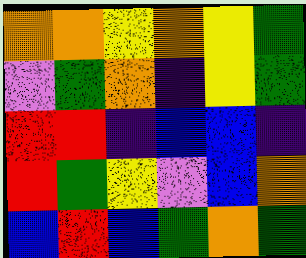[["orange", "orange", "yellow", "orange", "yellow", "green"], ["violet", "green", "orange", "indigo", "yellow", "green"], ["red", "red", "indigo", "blue", "blue", "indigo"], ["red", "green", "yellow", "violet", "blue", "orange"], ["blue", "red", "blue", "green", "orange", "green"]]